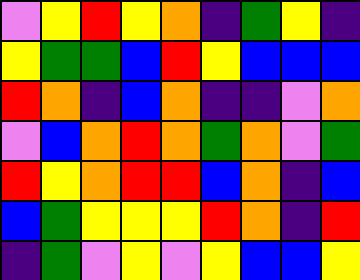[["violet", "yellow", "red", "yellow", "orange", "indigo", "green", "yellow", "indigo"], ["yellow", "green", "green", "blue", "red", "yellow", "blue", "blue", "blue"], ["red", "orange", "indigo", "blue", "orange", "indigo", "indigo", "violet", "orange"], ["violet", "blue", "orange", "red", "orange", "green", "orange", "violet", "green"], ["red", "yellow", "orange", "red", "red", "blue", "orange", "indigo", "blue"], ["blue", "green", "yellow", "yellow", "yellow", "red", "orange", "indigo", "red"], ["indigo", "green", "violet", "yellow", "violet", "yellow", "blue", "blue", "yellow"]]